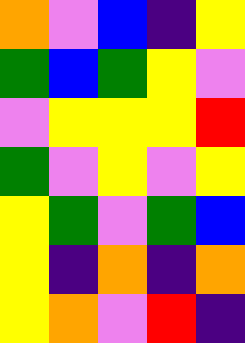[["orange", "violet", "blue", "indigo", "yellow"], ["green", "blue", "green", "yellow", "violet"], ["violet", "yellow", "yellow", "yellow", "red"], ["green", "violet", "yellow", "violet", "yellow"], ["yellow", "green", "violet", "green", "blue"], ["yellow", "indigo", "orange", "indigo", "orange"], ["yellow", "orange", "violet", "red", "indigo"]]